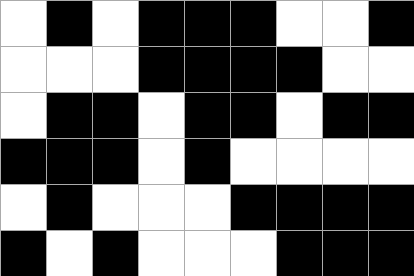[["white", "black", "white", "black", "black", "black", "white", "white", "black"], ["white", "white", "white", "black", "black", "black", "black", "white", "white"], ["white", "black", "black", "white", "black", "black", "white", "black", "black"], ["black", "black", "black", "white", "black", "white", "white", "white", "white"], ["white", "black", "white", "white", "white", "black", "black", "black", "black"], ["black", "white", "black", "white", "white", "white", "black", "black", "black"]]